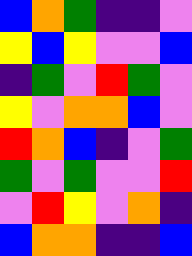[["blue", "orange", "green", "indigo", "indigo", "violet"], ["yellow", "blue", "yellow", "violet", "violet", "blue"], ["indigo", "green", "violet", "red", "green", "violet"], ["yellow", "violet", "orange", "orange", "blue", "violet"], ["red", "orange", "blue", "indigo", "violet", "green"], ["green", "violet", "green", "violet", "violet", "red"], ["violet", "red", "yellow", "violet", "orange", "indigo"], ["blue", "orange", "orange", "indigo", "indigo", "blue"]]